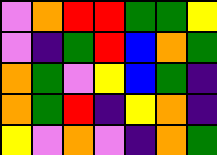[["violet", "orange", "red", "red", "green", "green", "yellow"], ["violet", "indigo", "green", "red", "blue", "orange", "green"], ["orange", "green", "violet", "yellow", "blue", "green", "indigo"], ["orange", "green", "red", "indigo", "yellow", "orange", "indigo"], ["yellow", "violet", "orange", "violet", "indigo", "orange", "green"]]